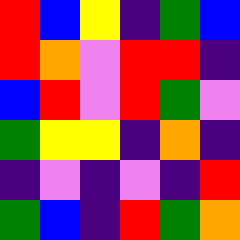[["red", "blue", "yellow", "indigo", "green", "blue"], ["red", "orange", "violet", "red", "red", "indigo"], ["blue", "red", "violet", "red", "green", "violet"], ["green", "yellow", "yellow", "indigo", "orange", "indigo"], ["indigo", "violet", "indigo", "violet", "indigo", "red"], ["green", "blue", "indigo", "red", "green", "orange"]]